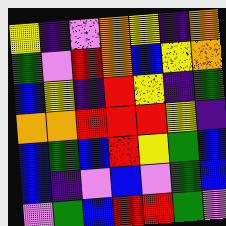[["yellow", "indigo", "violet", "orange", "yellow", "indigo", "orange"], ["green", "violet", "red", "orange", "blue", "yellow", "orange"], ["blue", "yellow", "indigo", "red", "yellow", "indigo", "green"], ["orange", "orange", "red", "red", "red", "yellow", "indigo"], ["blue", "green", "blue", "red", "yellow", "green", "blue"], ["blue", "indigo", "violet", "blue", "violet", "green", "blue"], ["violet", "green", "blue", "red", "red", "green", "violet"]]